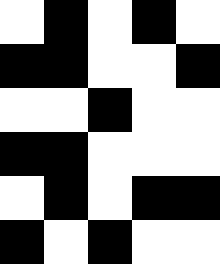[["white", "black", "white", "black", "white"], ["black", "black", "white", "white", "black"], ["white", "white", "black", "white", "white"], ["black", "black", "white", "white", "white"], ["white", "black", "white", "black", "black"], ["black", "white", "black", "white", "white"]]